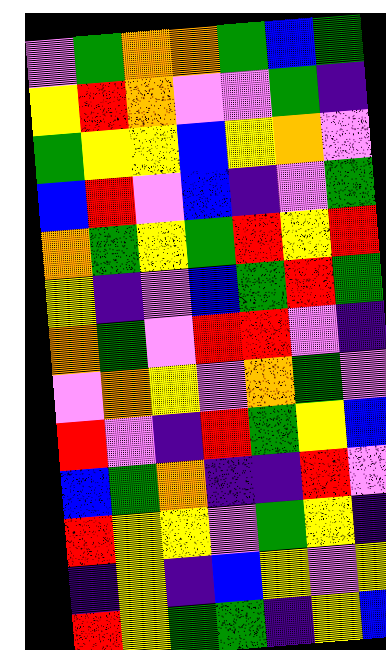[["violet", "green", "orange", "orange", "green", "blue", "green"], ["yellow", "red", "orange", "violet", "violet", "green", "indigo"], ["green", "yellow", "yellow", "blue", "yellow", "orange", "violet"], ["blue", "red", "violet", "blue", "indigo", "violet", "green"], ["orange", "green", "yellow", "green", "red", "yellow", "red"], ["yellow", "indigo", "violet", "blue", "green", "red", "green"], ["orange", "green", "violet", "red", "red", "violet", "indigo"], ["violet", "orange", "yellow", "violet", "orange", "green", "violet"], ["red", "violet", "indigo", "red", "green", "yellow", "blue"], ["blue", "green", "orange", "indigo", "indigo", "red", "violet"], ["red", "yellow", "yellow", "violet", "green", "yellow", "indigo"], ["indigo", "yellow", "indigo", "blue", "yellow", "violet", "yellow"], ["red", "yellow", "green", "green", "indigo", "yellow", "blue"]]